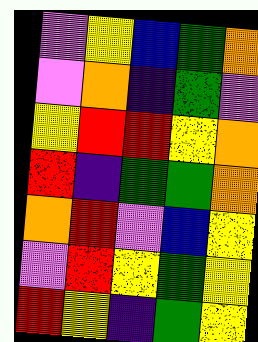[["violet", "yellow", "blue", "green", "orange"], ["violet", "orange", "indigo", "green", "violet"], ["yellow", "red", "red", "yellow", "orange"], ["red", "indigo", "green", "green", "orange"], ["orange", "red", "violet", "blue", "yellow"], ["violet", "red", "yellow", "green", "yellow"], ["red", "yellow", "indigo", "green", "yellow"]]